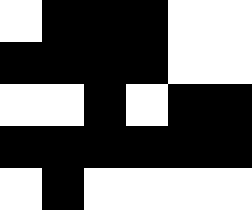[["white", "black", "black", "black", "white", "white"], ["black", "black", "black", "black", "white", "white"], ["white", "white", "black", "white", "black", "black"], ["black", "black", "black", "black", "black", "black"], ["white", "black", "white", "white", "white", "white"]]